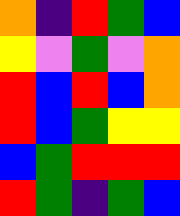[["orange", "indigo", "red", "green", "blue"], ["yellow", "violet", "green", "violet", "orange"], ["red", "blue", "red", "blue", "orange"], ["red", "blue", "green", "yellow", "yellow"], ["blue", "green", "red", "red", "red"], ["red", "green", "indigo", "green", "blue"]]